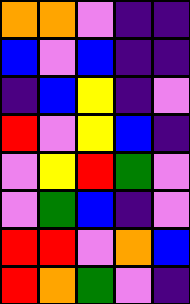[["orange", "orange", "violet", "indigo", "indigo"], ["blue", "violet", "blue", "indigo", "indigo"], ["indigo", "blue", "yellow", "indigo", "violet"], ["red", "violet", "yellow", "blue", "indigo"], ["violet", "yellow", "red", "green", "violet"], ["violet", "green", "blue", "indigo", "violet"], ["red", "red", "violet", "orange", "blue"], ["red", "orange", "green", "violet", "indigo"]]